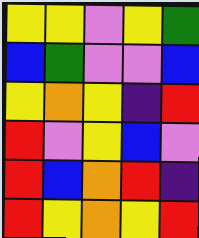[["yellow", "yellow", "violet", "yellow", "green"], ["blue", "green", "violet", "violet", "blue"], ["yellow", "orange", "yellow", "indigo", "red"], ["red", "violet", "yellow", "blue", "violet"], ["red", "blue", "orange", "red", "indigo"], ["red", "yellow", "orange", "yellow", "red"]]